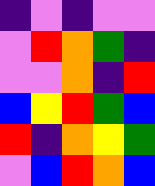[["indigo", "violet", "indigo", "violet", "violet"], ["violet", "red", "orange", "green", "indigo"], ["violet", "violet", "orange", "indigo", "red"], ["blue", "yellow", "red", "green", "blue"], ["red", "indigo", "orange", "yellow", "green"], ["violet", "blue", "red", "orange", "blue"]]